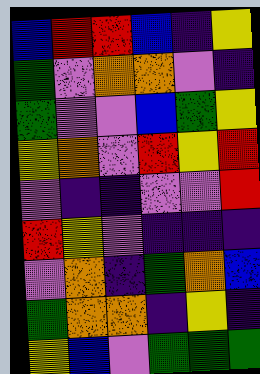[["blue", "red", "red", "blue", "indigo", "yellow"], ["green", "violet", "orange", "orange", "violet", "indigo"], ["green", "violet", "violet", "blue", "green", "yellow"], ["yellow", "orange", "violet", "red", "yellow", "red"], ["violet", "indigo", "indigo", "violet", "violet", "red"], ["red", "yellow", "violet", "indigo", "indigo", "indigo"], ["violet", "orange", "indigo", "green", "orange", "blue"], ["green", "orange", "orange", "indigo", "yellow", "indigo"], ["yellow", "blue", "violet", "green", "green", "green"]]